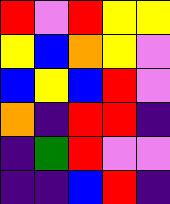[["red", "violet", "red", "yellow", "yellow"], ["yellow", "blue", "orange", "yellow", "violet"], ["blue", "yellow", "blue", "red", "violet"], ["orange", "indigo", "red", "red", "indigo"], ["indigo", "green", "red", "violet", "violet"], ["indigo", "indigo", "blue", "red", "indigo"]]